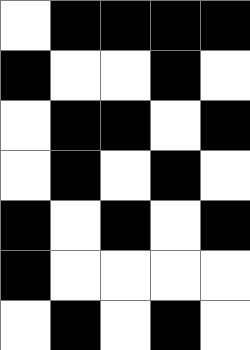[["white", "black", "black", "black", "black"], ["black", "white", "white", "black", "white"], ["white", "black", "black", "white", "black"], ["white", "black", "white", "black", "white"], ["black", "white", "black", "white", "black"], ["black", "white", "white", "white", "white"], ["white", "black", "white", "black", "white"]]